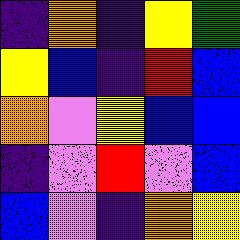[["indigo", "orange", "indigo", "yellow", "green"], ["yellow", "blue", "indigo", "red", "blue"], ["orange", "violet", "yellow", "blue", "blue"], ["indigo", "violet", "red", "violet", "blue"], ["blue", "violet", "indigo", "orange", "yellow"]]